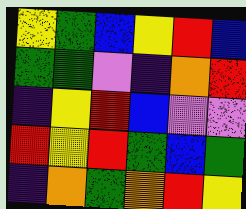[["yellow", "green", "blue", "yellow", "red", "blue"], ["green", "green", "violet", "indigo", "orange", "red"], ["indigo", "yellow", "red", "blue", "violet", "violet"], ["red", "yellow", "red", "green", "blue", "green"], ["indigo", "orange", "green", "orange", "red", "yellow"]]